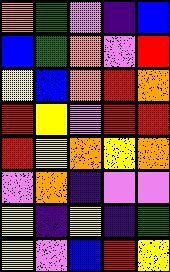[["orange", "green", "violet", "indigo", "blue"], ["blue", "green", "orange", "violet", "red"], ["yellow", "blue", "orange", "red", "orange"], ["red", "yellow", "violet", "red", "red"], ["red", "yellow", "orange", "yellow", "orange"], ["violet", "orange", "indigo", "violet", "violet"], ["yellow", "indigo", "yellow", "indigo", "green"], ["yellow", "violet", "blue", "red", "yellow"]]